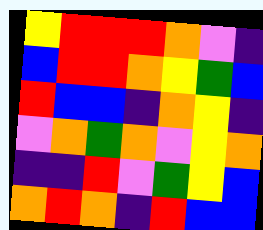[["yellow", "red", "red", "red", "orange", "violet", "indigo"], ["blue", "red", "red", "orange", "yellow", "green", "blue"], ["red", "blue", "blue", "indigo", "orange", "yellow", "indigo"], ["violet", "orange", "green", "orange", "violet", "yellow", "orange"], ["indigo", "indigo", "red", "violet", "green", "yellow", "blue"], ["orange", "red", "orange", "indigo", "red", "blue", "blue"]]